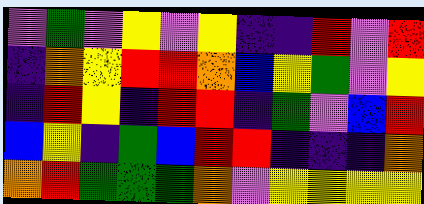[["violet", "green", "violet", "yellow", "violet", "yellow", "indigo", "indigo", "red", "violet", "red"], ["indigo", "orange", "yellow", "red", "red", "orange", "blue", "yellow", "green", "violet", "yellow"], ["indigo", "red", "yellow", "indigo", "red", "red", "indigo", "green", "violet", "blue", "red"], ["blue", "yellow", "indigo", "green", "blue", "red", "red", "indigo", "indigo", "indigo", "orange"], ["orange", "red", "green", "green", "green", "orange", "violet", "yellow", "yellow", "yellow", "yellow"]]